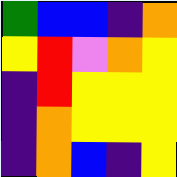[["green", "blue", "blue", "indigo", "orange"], ["yellow", "red", "violet", "orange", "yellow"], ["indigo", "red", "yellow", "yellow", "yellow"], ["indigo", "orange", "yellow", "yellow", "yellow"], ["indigo", "orange", "blue", "indigo", "yellow"]]